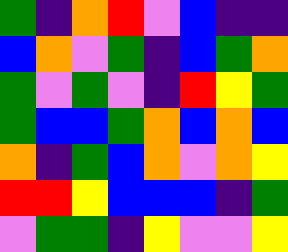[["green", "indigo", "orange", "red", "violet", "blue", "indigo", "indigo"], ["blue", "orange", "violet", "green", "indigo", "blue", "green", "orange"], ["green", "violet", "green", "violet", "indigo", "red", "yellow", "green"], ["green", "blue", "blue", "green", "orange", "blue", "orange", "blue"], ["orange", "indigo", "green", "blue", "orange", "violet", "orange", "yellow"], ["red", "red", "yellow", "blue", "blue", "blue", "indigo", "green"], ["violet", "green", "green", "indigo", "yellow", "violet", "violet", "yellow"]]